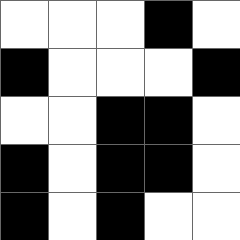[["white", "white", "white", "black", "white"], ["black", "white", "white", "white", "black"], ["white", "white", "black", "black", "white"], ["black", "white", "black", "black", "white"], ["black", "white", "black", "white", "white"]]